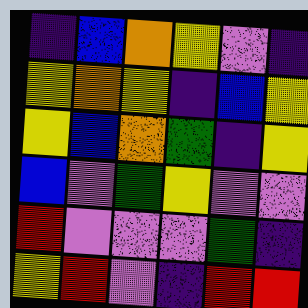[["indigo", "blue", "orange", "yellow", "violet", "indigo"], ["yellow", "orange", "yellow", "indigo", "blue", "yellow"], ["yellow", "blue", "orange", "green", "indigo", "yellow"], ["blue", "violet", "green", "yellow", "violet", "violet"], ["red", "violet", "violet", "violet", "green", "indigo"], ["yellow", "red", "violet", "indigo", "red", "red"]]